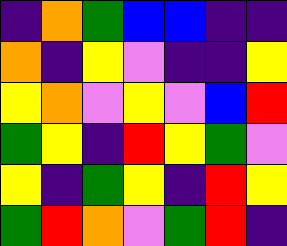[["indigo", "orange", "green", "blue", "blue", "indigo", "indigo"], ["orange", "indigo", "yellow", "violet", "indigo", "indigo", "yellow"], ["yellow", "orange", "violet", "yellow", "violet", "blue", "red"], ["green", "yellow", "indigo", "red", "yellow", "green", "violet"], ["yellow", "indigo", "green", "yellow", "indigo", "red", "yellow"], ["green", "red", "orange", "violet", "green", "red", "indigo"]]